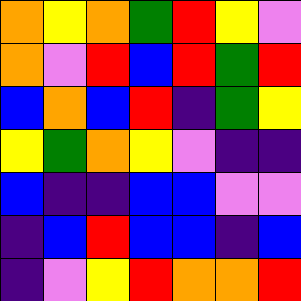[["orange", "yellow", "orange", "green", "red", "yellow", "violet"], ["orange", "violet", "red", "blue", "red", "green", "red"], ["blue", "orange", "blue", "red", "indigo", "green", "yellow"], ["yellow", "green", "orange", "yellow", "violet", "indigo", "indigo"], ["blue", "indigo", "indigo", "blue", "blue", "violet", "violet"], ["indigo", "blue", "red", "blue", "blue", "indigo", "blue"], ["indigo", "violet", "yellow", "red", "orange", "orange", "red"]]